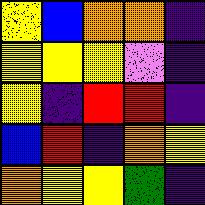[["yellow", "blue", "orange", "orange", "indigo"], ["yellow", "yellow", "yellow", "violet", "indigo"], ["yellow", "indigo", "red", "red", "indigo"], ["blue", "red", "indigo", "orange", "yellow"], ["orange", "yellow", "yellow", "green", "indigo"]]